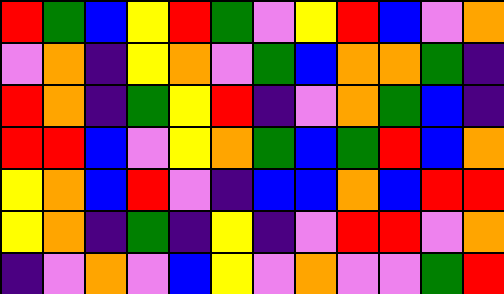[["red", "green", "blue", "yellow", "red", "green", "violet", "yellow", "red", "blue", "violet", "orange"], ["violet", "orange", "indigo", "yellow", "orange", "violet", "green", "blue", "orange", "orange", "green", "indigo"], ["red", "orange", "indigo", "green", "yellow", "red", "indigo", "violet", "orange", "green", "blue", "indigo"], ["red", "red", "blue", "violet", "yellow", "orange", "green", "blue", "green", "red", "blue", "orange"], ["yellow", "orange", "blue", "red", "violet", "indigo", "blue", "blue", "orange", "blue", "red", "red"], ["yellow", "orange", "indigo", "green", "indigo", "yellow", "indigo", "violet", "red", "red", "violet", "orange"], ["indigo", "violet", "orange", "violet", "blue", "yellow", "violet", "orange", "violet", "violet", "green", "red"]]